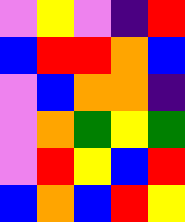[["violet", "yellow", "violet", "indigo", "red"], ["blue", "red", "red", "orange", "blue"], ["violet", "blue", "orange", "orange", "indigo"], ["violet", "orange", "green", "yellow", "green"], ["violet", "red", "yellow", "blue", "red"], ["blue", "orange", "blue", "red", "yellow"]]